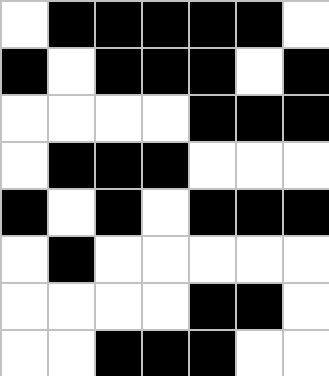[["white", "black", "black", "black", "black", "black", "white"], ["black", "white", "black", "black", "black", "white", "black"], ["white", "white", "white", "white", "black", "black", "black"], ["white", "black", "black", "black", "white", "white", "white"], ["black", "white", "black", "white", "black", "black", "black"], ["white", "black", "white", "white", "white", "white", "white"], ["white", "white", "white", "white", "black", "black", "white"], ["white", "white", "black", "black", "black", "white", "white"]]